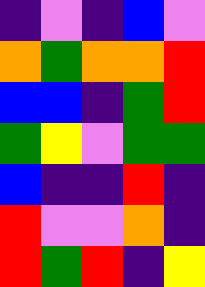[["indigo", "violet", "indigo", "blue", "violet"], ["orange", "green", "orange", "orange", "red"], ["blue", "blue", "indigo", "green", "red"], ["green", "yellow", "violet", "green", "green"], ["blue", "indigo", "indigo", "red", "indigo"], ["red", "violet", "violet", "orange", "indigo"], ["red", "green", "red", "indigo", "yellow"]]